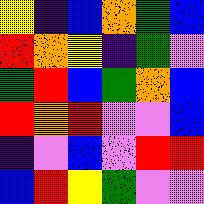[["yellow", "indigo", "blue", "orange", "green", "blue"], ["red", "orange", "yellow", "indigo", "green", "violet"], ["green", "red", "blue", "green", "orange", "blue"], ["red", "orange", "red", "violet", "violet", "blue"], ["indigo", "violet", "blue", "violet", "red", "red"], ["blue", "red", "yellow", "green", "violet", "violet"]]